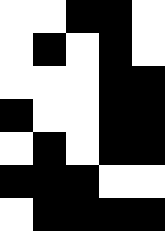[["white", "white", "black", "black", "white"], ["white", "black", "white", "black", "white"], ["white", "white", "white", "black", "black"], ["black", "white", "white", "black", "black"], ["white", "black", "white", "black", "black"], ["black", "black", "black", "white", "white"], ["white", "black", "black", "black", "black"]]